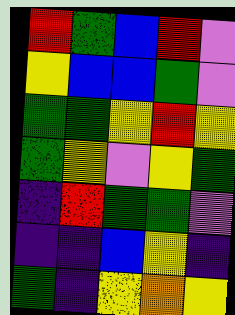[["red", "green", "blue", "red", "violet"], ["yellow", "blue", "blue", "green", "violet"], ["green", "green", "yellow", "red", "yellow"], ["green", "yellow", "violet", "yellow", "green"], ["indigo", "red", "green", "green", "violet"], ["indigo", "indigo", "blue", "yellow", "indigo"], ["green", "indigo", "yellow", "orange", "yellow"]]